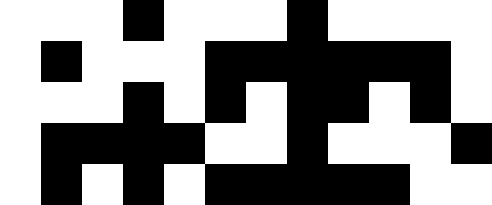[["white", "white", "white", "black", "white", "white", "white", "black", "white", "white", "white", "white"], ["white", "black", "white", "white", "white", "black", "black", "black", "black", "black", "black", "white"], ["white", "white", "white", "black", "white", "black", "white", "black", "black", "white", "black", "white"], ["white", "black", "black", "black", "black", "white", "white", "black", "white", "white", "white", "black"], ["white", "black", "white", "black", "white", "black", "black", "black", "black", "black", "white", "white"]]